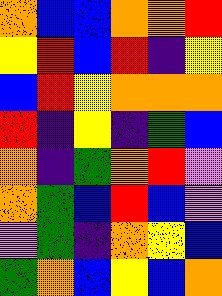[["orange", "blue", "blue", "orange", "orange", "red"], ["yellow", "red", "blue", "red", "indigo", "yellow"], ["blue", "red", "yellow", "orange", "orange", "orange"], ["red", "indigo", "yellow", "indigo", "green", "blue"], ["orange", "indigo", "green", "orange", "red", "violet"], ["orange", "green", "blue", "red", "blue", "violet"], ["violet", "green", "indigo", "orange", "yellow", "blue"], ["green", "orange", "blue", "yellow", "blue", "orange"]]